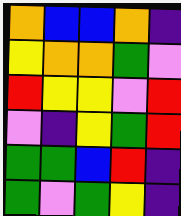[["orange", "blue", "blue", "orange", "indigo"], ["yellow", "orange", "orange", "green", "violet"], ["red", "yellow", "yellow", "violet", "red"], ["violet", "indigo", "yellow", "green", "red"], ["green", "green", "blue", "red", "indigo"], ["green", "violet", "green", "yellow", "indigo"]]